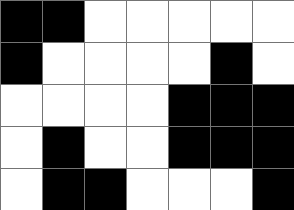[["black", "black", "white", "white", "white", "white", "white"], ["black", "white", "white", "white", "white", "black", "white"], ["white", "white", "white", "white", "black", "black", "black"], ["white", "black", "white", "white", "black", "black", "black"], ["white", "black", "black", "white", "white", "white", "black"]]